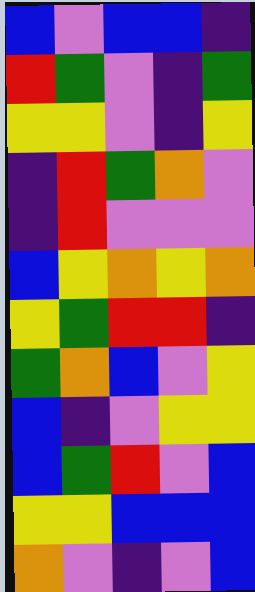[["blue", "violet", "blue", "blue", "indigo"], ["red", "green", "violet", "indigo", "green"], ["yellow", "yellow", "violet", "indigo", "yellow"], ["indigo", "red", "green", "orange", "violet"], ["indigo", "red", "violet", "violet", "violet"], ["blue", "yellow", "orange", "yellow", "orange"], ["yellow", "green", "red", "red", "indigo"], ["green", "orange", "blue", "violet", "yellow"], ["blue", "indigo", "violet", "yellow", "yellow"], ["blue", "green", "red", "violet", "blue"], ["yellow", "yellow", "blue", "blue", "blue"], ["orange", "violet", "indigo", "violet", "blue"]]